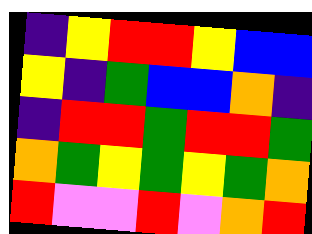[["indigo", "yellow", "red", "red", "yellow", "blue", "blue"], ["yellow", "indigo", "green", "blue", "blue", "orange", "indigo"], ["indigo", "red", "red", "green", "red", "red", "green"], ["orange", "green", "yellow", "green", "yellow", "green", "orange"], ["red", "violet", "violet", "red", "violet", "orange", "red"]]